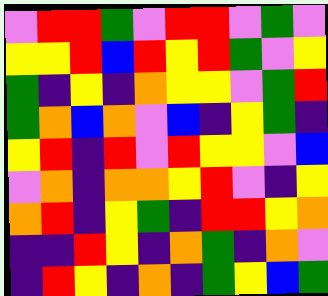[["violet", "red", "red", "green", "violet", "red", "red", "violet", "green", "violet"], ["yellow", "yellow", "red", "blue", "red", "yellow", "red", "green", "violet", "yellow"], ["green", "indigo", "yellow", "indigo", "orange", "yellow", "yellow", "violet", "green", "red"], ["green", "orange", "blue", "orange", "violet", "blue", "indigo", "yellow", "green", "indigo"], ["yellow", "red", "indigo", "red", "violet", "red", "yellow", "yellow", "violet", "blue"], ["violet", "orange", "indigo", "orange", "orange", "yellow", "red", "violet", "indigo", "yellow"], ["orange", "red", "indigo", "yellow", "green", "indigo", "red", "red", "yellow", "orange"], ["indigo", "indigo", "red", "yellow", "indigo", "orange", "green", "indigo", "orange", "violet"], ["indigo", "red", "yellow", "indigo", "orange", "indigo", "green", "yellow", "blue", "green"]]